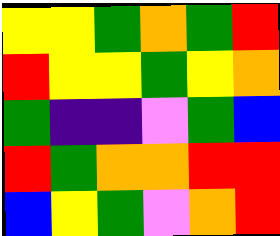[["yellow", "yellow", "green", "orange", "green", "red"], ["red", "yellow", "yellow", "green", "yellow", "orange"], ["green", "indigo", "indigo", "violet", "green", "blue"], ["red", "green", "orange", "orange", "red", "red"], ["blue", "yellow", "green", "violet", "orange", "red"]]